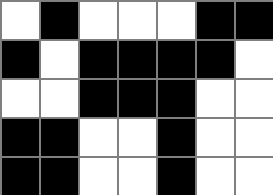[["white", "black", "white", "white", "white", "black", "black"], ["black", "white", "black", "black", "black", "black", "white"], ["white", "white", "black", "black", "black", "white", "white"], ["black", "black", "white", "white", "black", "white", "white"], ["black", "black", "white", "white", "black", "white", "white"]]